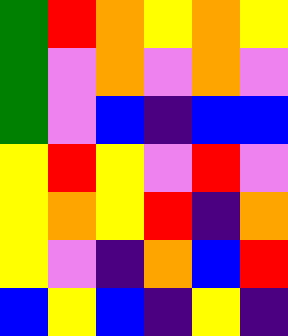[["green", "red", "orange", "yellow", "orange", "yellow"], ["green", "violet", "orange", "violet", "orange", "violet"], ["green", "violet", "blue", "indigo", "blue", "blue"], ["yellow", "red", "yellow", "violet", "red", "violet"], ["yellow", "orange", "yellow", "red", "indigo", "orange"], ["yellow", "violet", "indigo", "orange", "blue", "red"], ["blue", "yellow", "blue", "indigo", "yellow", "indigo"]]